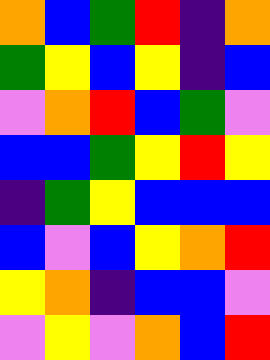[["orange", "blue", "green", "red", "indigo", "orange"], ["green", "yellow", "blue", "yellow", "indigo", "blue"], ["violet", "orange", "red", "blue", "green", "violet"], ["blue", "blue", "green", "yellow", "red", "yellow"], ["indigo", "green", "yellow", "blue", "blue", "blue"], ["blue", "violet", "blue", "yellow", "orange", "red"], ["yellow", "orange", "indigo", "blue", "blue", "violet"], ["violet", "yellow", "violet", "orange", "blue", "red"]]